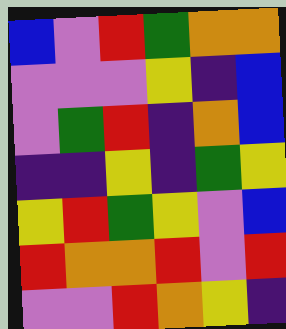[["blue", "violet", "red", "green", "orange", "orange"], ["violet", "violet", "violet", "yellow", "indigo", "blue"], ["violet", "green", "red", "indigo", "orange", "blue"], ["indigo", "indigo", "yellow", "indigo", "green", "yellow"], ["yellow", "red", "green", "yellow", "violet", "blue"], ["red", "orange", "orange", "red", "violet", "red"], ["violet", "violet", "red", "orange", "yellow", "indigo"]]